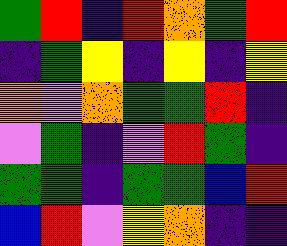[["green", "red", "indigo", "red", "orange", "green", "red"], ["indigo", "green", "yellow", "indigo", "yellow", "indigo", "yellow"], ["orange", "violet", "orange", "green", "green", "red", "indigo"], ["violet", "green", "indigo", "violet", "red", "green", "indigo"], ["green", "green", "indigo", "green", "green", "blue", "red"], ["blue", "red", "violet", "yellow", "orange", "indigo", "indigo"]]